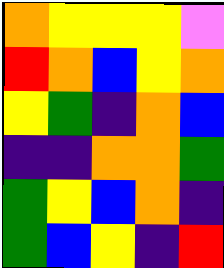[["orange", "yellow", "yellow", "yellow", "violet"], ["red", "orange", "blue", "yellow", "orange"], ["yellow", "green", "indigo", "orange", "blue"], ["indigo", "indigo", "orange", "orange", "green"], ["green", "yellow", "blue", "orange", "indigo"], ["green", "blue", "yellow", "indigo", "red"]]